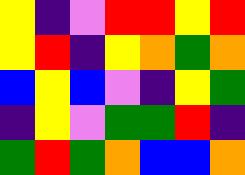[["yellow", "indigo", "violet", "red", "red", "yellow", "red"], ["yellow", "red", "indigo", "yellow", "orange", "green", "orange"], ["blue", "yellow", "blue", "violet", "indigo", "yellow", "green"], ["indigo", "yellow", "violet", "green", "green", "red", "indigo"], ["green", "red", "green", "orange", "blue", "blue", "orange"]]